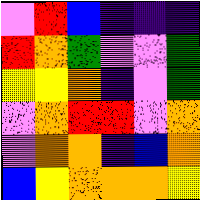[["violet", "red", "blue", "indigo", "indigo", "indigo"], ["red", "orange", "green", "violet", "violet", "green"], ["yellow", "yellow", "orange", "indigo", "violet", "green"], ["violet", "orange", "red", "red", "violet", "orange"], ["violet", "orange", "orange", "indigo", "blue", "orange"], ["blue", "yellow", "orange", "orange", "orange", "yellow"]]